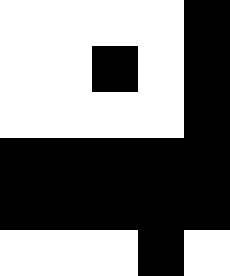[["white", "white", "white", "white", "black"], ["white", "white", "black", "white", "black"], ["white", "white", "white", "white", "black"], ["black", "black", "black", "black", "black"], ["black", "black", "black", "black", "black"], ["white", "white", "white", "black", "white"]]